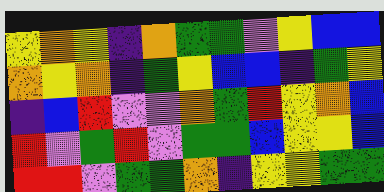[["yellow", "orange", "yellow", "indigo", "orange", "green", "green", "violet", "yellow", "blue", "blue"], ["orange", "yellow", "orange", "indigo", "green", "yellow", "blue", "blue", "indigo", "green", "yellow"], ["indigo", "blue", "red", "violet", "violet", "orange", "green", "red", "yellow", "orange", "blue"], ["red", "violet", "green", "red", "violet", "green", "green", "blue", "yellow", "yellow", "blue"], ["red", "red", "violet", "green", "green", "orange", "indigo", "yellow", "yellow", "green", "green"]]